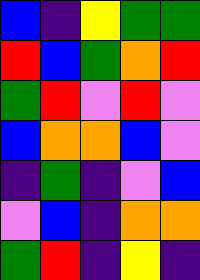[["blue", "indigo", "yellow", "green", "green"], ["red", "blue", "green", "orange", "red"], ["green", "red", "violet", "red", "violet"], ["blue", "orange", "orange", "blue", "violet"], ["indigo", "green", "indigo", "violet", "blue"], ["violet", "blue", "indigo", "orange", "orange"], ["green", "red", "indigo", "yellow", "indigo"]]